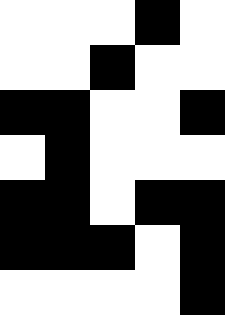[["white", "white", "white", "black", "white"], ["white", "white", "black", "white", "white"], ["black", "black", "white", "white", "black"], ["white", "black", "white", "white", "white"], ["black", "black", "white", "black", "black"], ["black", "black", "black", "white", "black"], ["white", "white", "white", "white", "black"]]